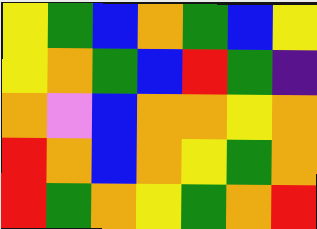[["yellow", "green", "blue", "orange", "green", "blue", "yellow"], ["yellow", "orange", "green", "blue", "red", "green", "indigo"], ["orange", "violet", "blue", "orange", "orange", "yellow", "orange"], ["red", "orange", "blue", "orange", "yellow", "green", "orange"], ["red", "green", "orange", "yellow", "green", "orange", "red"]]